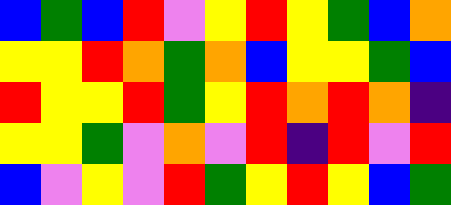[["blue", "green", "blue", "red", "violet", "yellow", "red", "yellow", "green", "blue", "orange"], ["yellow", "yellow", "red", "orange", "green", "orange", "blue", "yellow", "yellow", "green", "blue"], ["red", "yellow", "yellow", "red", "green", "yellow", "red", "orange", "red", "orange", "indigo"], ["yellow", "yellow", "green", "violet", "orange", "violet", "red", "indigo", "red", "violet", "red"], ["blue", "violet", "yellow", "violet", "red", "green", "yellow", "red", "yellow", "blue", "green"]]